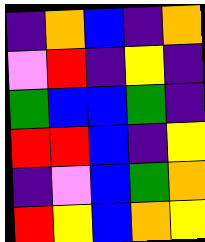[["indigo", "orange", "blue", "indigo", "orange"], ["violet", "red", "indigo", "yellow", "indigo"], ["green", "blue", "blue", "green", "indigo"], ["red", "red", "blue", "indigo", "yellow"], ["indigo", "violet", "blue", "green", "orange"], ["red", "yellow", "blue", "orange", "yellow"]]